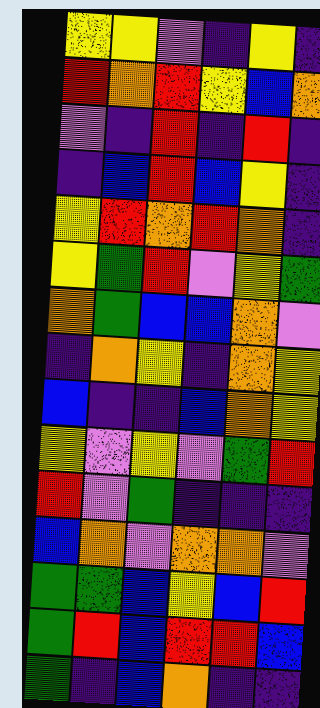[["yellow", "yellow", "violet", "indigo", "yellow", "indigo"], ["red", "orange", "red", "yellow", "blue", "orange"], ["violet", "indigo", "red", "indigo", "red", "indigo"], ["indigo", "blue", "red", "blue", "yellow", "indigo"], ["yellow", "red", "orange", "red", "orange", "indigo"], ["yellow", "green", "red", "violet", "yellow", "green"], ["orange", "green", "blue", "blue", "orange", "violet"], ["indigo", "orange", "yellow", "indigo", "orange", "yellow"], ["blue", "indigo", "indigo", "blue", "orange", "yellow"], ["yellow", "violet", "yellow", "violet", "green", "red"], ["red", "violet", "green", "indigo", "indigo", "indigo"], ["blue", "orange", "violet", "orange", "orange", "violet"], ["green", "green", "blue", "yellow", "blue", "red"], ["green", "red", "blue", "red", "red", "blue"], ["green", "indigo", "blue", "orange", "indigo", "indigo"]]